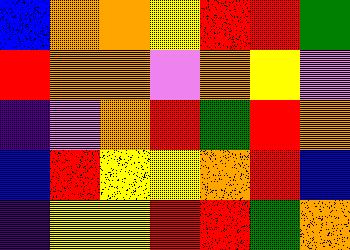[["blue", "orange", "orange", "yellow", "red", "red", "green"], ["red", "orange", "orange", "violet", "orange", "yellow", "violet"], ["indigo", "violet", "orange", "red", "green", "red", "orange"], ["blue", "red", "yellow", "yellow", "orange", "red", "blue"], ["indigo", "yellow", "yellow", "red", "red", "green", "orange"]]